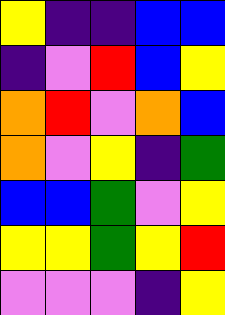[["yellow", "indigo", "indigo", "blue", "blue"], ["indigo", "violet", "red", "blue", "yellow"], ["orange", "red", "violet", "orange", "blue"], ["orange", "violet", "yellow", "indigo", "green"], ["blue", "blue", "green", "violet", "yellow"], ["yellow", "yellow", "green", "yellow", "red"], ["violet", "violet", "violet", "indigo", "yellow"]]